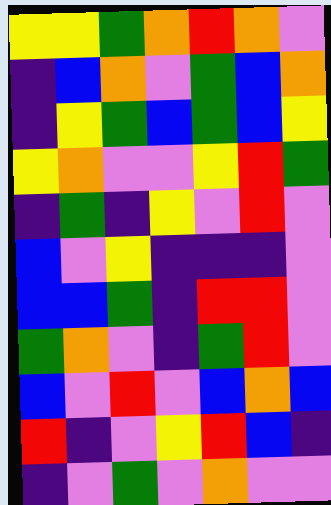[["yellow", "yellow", "green", "orange", "red", "orange", "violet"], ["indigo", "blue", "orange", "violet", "green", "blue", "orange"], ["indigo", "yellow", "green", "blue", "green", "blue", "yellow"], ["yellow", "orange", "violet", "violet", "yellow", "red", "green"], ["indigo", "green", "indigo", "yellow", "violet", "red", "violet"], ["blue", "violet", "yellow", "indigo", "indigo", "indigo", "violet"], ["blue", "blue", "green", "indigo", "red", "red", "violet"], ["green", "orange", "violet", "indigo", "green", "red", "violet"], ["blue", "violet", "red", "violet", "blue", "orange", "blue"], ["red", "indigo", "violet", "yellow", "red", "blue", "indigo"], ["indigo", "violet", "green", "violet", "orange", "violet", "violet"]]